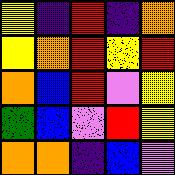[["yellow", "indigo", "red", "indigo", "orange"], ["yellow", "orange", "red", "yellow", "red"], ["orange", "blue", "red", "violet", "yellow"], ["green", "blue", "violet", "red", "yellow"], ["orange", "orange", "indigo", "blue", "violet"]]